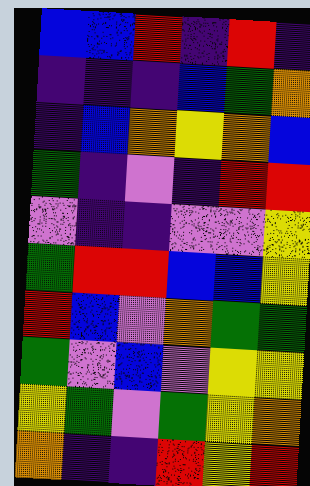[["blue", "blue", "red", "indigo", "red", "indigo"], ["indigo", "indigo", "indigo", "blue", "green", "orange"], ["indigo", "blue", "orange", "yellow", "orange", "blue"], ["green", "indigo", "violet", "indigo", "red", "red"], ["violet", "indigo", "indigo", "violet", "violet", "yellow"], ["green", "red", "red", "blue", "blue", "yellow"], ["red", "blue", "violet", "orange", "green", "green"], ["green", "violet", "blue", "violet", "yellow", "yellow"], ["yellow", "green", "violet", "green", "yellow", "orange"], ["orange", "indigo", "indigo", "red", "yellow", "red"]]